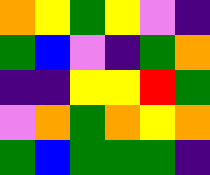[["orange", "yellow", "green", "yellow", "violet", "indigo"], ["green", "blue", "violet", "indigo", "green", "orange"], ["indigo", "indigo", "yellow", "yellow", "red", "green"], ["violet", "orange", "green", "orange", "yellow", "orange"], ["green", "blue", "green", "green", "green", "indigo"]]